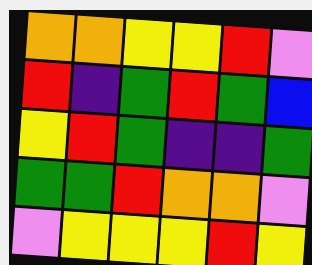[["orange", "orange", "yellow", "yellow", "red", "violet"], ["red", "indigo", "green", "red", "green", "blue"], ["yellow", "red", "green", "indigo", "indigo", "green"], ["green", "green", "red", "orange", "orange", "violet"], ["violet", "yellow", "yellow", "yellow", "red", "yellow"]]